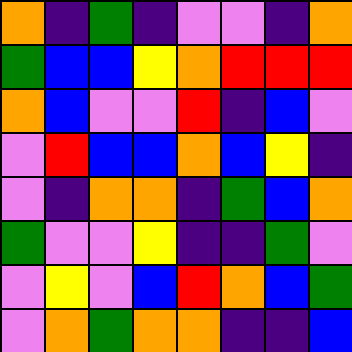[["orange", "indigo", "green", "indigo", "violet", "violet", "indigo", "orange"], ["green", "blue", "blue", "yellow", "orange", "red", "red", "red"], ["orange", "blue", "violet", "violet", "red", "indigo", "blue", "violet"], ["violet", "red", "blue", "blue", "orange", "blue", "yellow", "indigo"], ["violet", "indigo", "orange", "orange", "indigo", "green", "blue", "orange"], ["green", "violet", "violet", "yellow", "indigo", "indigo", "green", "violet"], ["violet", "yellow", "violet", "blue", "red", "orange", "blue", "green"], ["violet", "orange", "green", "orange", "orange", "indigo", "indigo", "blue"]]